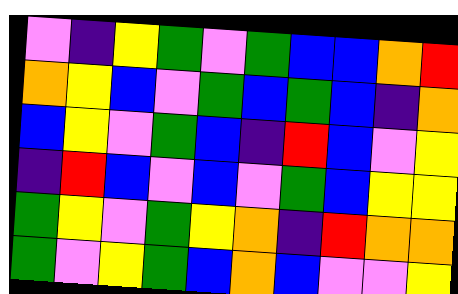[["violet", "indigo", "yellow", "green", "violet", "green", "blue", "blue", "orange", "red"], ["orange", "yellow", "blue", "violet", "green", "blue", "green", "blue", "indigo", "orange"], ["blue", "yellow", "violet", "green", "blue", "indigo", "red", "blue", "violet", "yellow"], ["indigo", "red", "blue", "violet", "blue", "violet", "green", "blue", "yellow", "yellow"], ["green", "yellow", "violet", "green", "yellow", "orange", "indigo", "red", "orange", "orange"], ["green", "violet", "yellow", "green", "blue", "orange", "blue", "violet", "violet", "yellow"]]